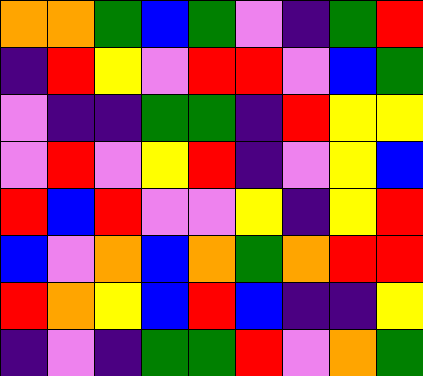[["orange", "orange", "green", "blue", "green", "violet", "indigo", "green", "red"], ["indigo", "red", "yellow", "violet", "red", "red", "violet", "blue", "green"], ["violet", "indigo", "indigo", "green", "green", "indigo", "red", "yellow", "yellow"], ["violet", "red", "violet", "yellow", "red", "indigo", "violet", "yellow", "blue"], ["red", "blue", "red", "violet", "violet", "yellow", "indigo", "yellow", "red"], ["blue", "violet", "orange", "blue", "orange", "green", "orange", "red", "red"], ["red", "orange", "yellow", "blue", "red", "blue", "indigo", "indigo", "yellow"], ["indigo", "violet", "indigo", "green", "green", "red", "violet", "orange", "green"]]